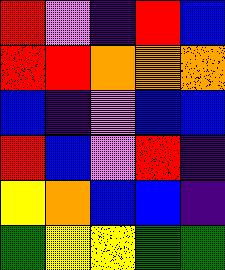[["red", "violet", "indigo", "red", "blue"], ["red", "red", "orange", "orange", "orange"], ["blue", "indigo", "violet", "blue", "blue"], ["red", "blue", "violet", "red", "indigo"], ["yellow", "orange", "blue", "blue", "indigo"], ["green", "yellow", "yellow", "green", "green"]]